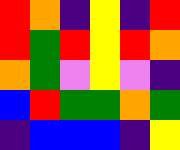[["red", "orange", "indigo", "yellow", "indigo", "red"], ["red", "green", "red", "yellow", "red", "orange"], ["orange", "green", "violet", "yellow", "violet", "indigo"], ["blue", "red", "green", "green", "orange", "green"], ["indigo", "blue", "blue", "blue", "indigo", "yellow"]]